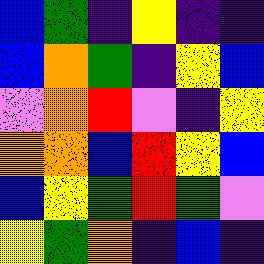[["blue", "green", "indigo", "yellow", "indigo", "indigo"], ["blue", "orange", "green", "indigo", "yellow", "blue"], ["violet", "orange", "red", "violet", "indigo", "yellow"], ["orange", "orange", "blue", "red", "yellow", "blue"], ["blue", "yellow", "green", "red", "green", "violet"], ["yellow", "green", "orange", "indigo", "blue", "indigo"]]